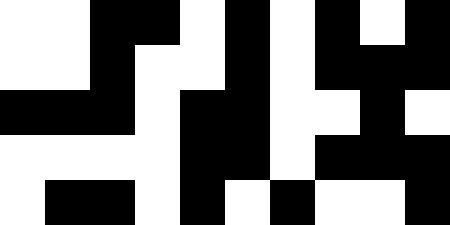[["white", "white", "black", "black", "white", "black", "white", "black", "white", "black"], ["white", "white", "black", "white", "white", "black", "white", "black", "black", "black"], ["black", "black", "black", "white", "black", "black", "white", "white", "black", "white"], ["white", "white", "white", "white", "black", "black", "white", "black", "black", "black"], ["white", "black", "black", "white", "black", "white", "black", "white", "white", "black"]]